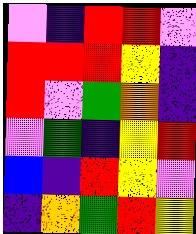[["violet", "indigo", "red", "red", "violet"], ["red", "red", "red", "yellow", "indigo"], ["red", "violet", "green", "orange", "indigo"], ["violet", "green", "indigo", "yellow", "red"], ["blue", "indigo", "red", "yellow", "violet"], ["indigo", "orange", "green", "red", "yellow"]]